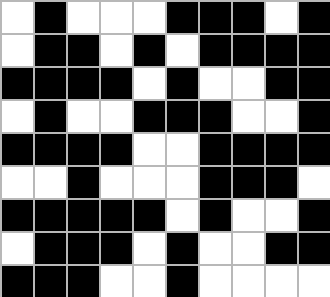[["white", "black", "white", "white", "white", "black", "black", "black", "white", "black"], ["white", "black", "black", "white", "black", "white", "black", "black", "black", "black"], ["black", "black", "black", "black", "white", "black", "white", "white", "black", "black"], ["white", "black", "white", "white", "black", "black", "black", "white", "white", "black"], ["black", "black", "black", "black", "white", "white", "black", "black", "black", "black"], ["white", "white", "black", "white", "white", "white", "black", "black", "black", "white"], ["black", "black", "black", "black", "black", "white", "black", "white", "white", "black"], ["white", "black", "black", "black", "white", "black", "white", "white", "black", "black"], ["black", "black", "black", "white", "white", "black", "white", "white", "white", "white"]]